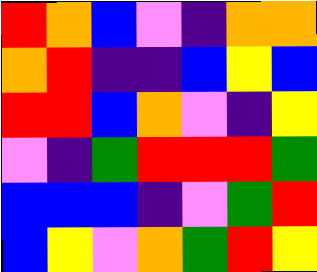[["red", "orange", "blue", "violet", "indigo", "orange", "orange"], ["orange", "red", "indigo", "indigo", "blue", "yellow", "blue"], ["red", "red", "blue", "orange", "violet", "indigo", "yellow"], ["violet", "indigo", "green", "red", "red", "red", "green"], ["blue", "blue", "blue", "indigo", "violet", "green", "red"], ["blue", "yellow", "violet", "orange", "green", "red", "yellow"]]